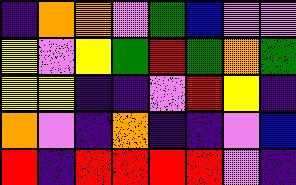[["indigo", "orange", "orange", "violet", "green", "blue", "violet", "violet"], ["yellow", "violet", "yellow", "green", "red", "green", "orange", "green"], ["yellow", "yellow", "indigo", "indigo", "violet", "red", "yellow", "indigo"], ["orange", "violet", "indigo", "orange", "indigo", "indigo", "violet", "blue"], ["red", "indigo", "red", "red", "red", "red", "violet", "indigo"]]